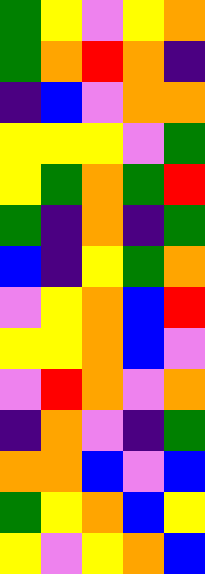[["green", "yellow", "violet", "yellow", "orange"], ["green", "orange", "red", "orange", "indigo"], ["indigo", "blue", "violet", "orange", "orange"], ["yellow", "yellow", "yellow", "violet", "green"], ["yellow", "green", "orange", "green", "red"], ["green", "indigo", "orange", "indigo", "green"], ["blue", "indigo", "yellow", "green", "orange"], ["violet", "yellow", "orange", "blue", "red"], ["yellow", "yellow", "orange", "blue", "violet"], ["violet", "red", "orange", "violet", "orange"], ["indigo", "orange", "violet", "indigo", "green"], ["orange", "orange", "blue", "violet", "blue"], ["green", "yellow", "orange", "blue", "yellow"], ["yellow", "violet", "yellow", "orange", "blue"]]